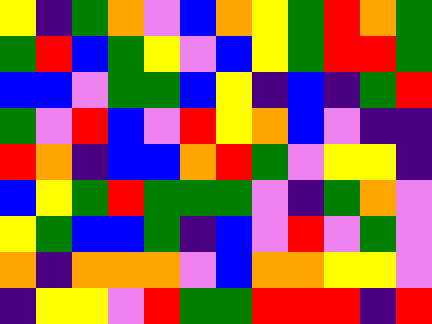[["yellow", "indigo", "green", "orange", "violet", "blue", "orange", "yellow", "green", "red", "orange", "green"], ["green", "red", "blue", "green", "yellow", "violet", "blue", "yellow", "green", "red", "red", "green"], ["blue", "blue", "violet", "green", "green", "blue", "yellow", "indigo", "blue", "indigo", "green", "red"], ["green", "violet", "red", "blue", "violet", "red", "yellow", "orange", "blue", "violet", "indigo", "indigo"], ["red", "orange", "indigo", "blue", "blue", "orange", "red", "green", "violet", "yellow", "yellow", "indigo"], ["blue", "yellow", "green", "red", "green", "green", "green", "violet", "indigo", "green", "orange", "violet"], ["yellow", "green", "blue", "blue", "green", "indigo", "blue", "violet", "red", "violet", "green", "violet"], ["orange", "indigo", "orange", "orange", "orange", "violet", "blue", "orange", "orange", "yellow", "yellow", "violet"], ["indigo", "yellow", "yellow", "violet", "red", "green", "green", "red", "red", "red", "indigo", "red"]]